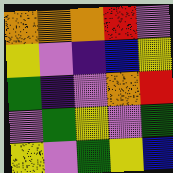[["orange", "orange", "orange", "red", "violet"], ["yellow", "violet", "indigo", "blue", "yellow"], ["green", "indigo", "violet", "orange", "red"], ["violet", "green", "yellow", "violet", "green"], ["yellow", "violet", "green", "yellow", "blue"]]